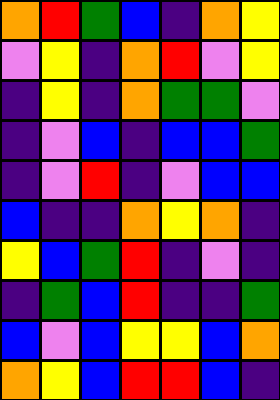[["orange", "red", "green", "blue", "indigo", "orange", "yellow"], ["violet", "yellow", "indigo", "orange", "red", "violet", "yellow"], ["indigo", "yellow", "indigo", "orange", "green", "green", "violet"], ["indigo", "violet", "blue", "indigo", "blue", "blue", "green"], ["indigo", "violet", "red", "indigo", "violet", "blue", "blue"], ["blue", "indigo", "indigo", "orange", "yellow", "orange", "indigo"], ["yellow", "blue", "green", "red", "indigo", "violet", "indigo"], ["indigo", "green", "blue", "red", "indigo", "indigo", "green"], ["blue", "violet", "blue", "yellow", "yellow", "blue", "orange"], ["orange", "yellow", "blue", "red", "red", "blue", "indigo"]]